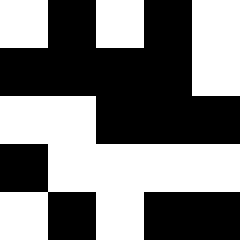[["white", "black", "white", "black", "white"], ["black", "black", "black", "black", "white"], ["white", "white", "black", "black", "black"], ["black", "white", "white", "white", "white"], ["white", "black", "white", "black", "black"]]